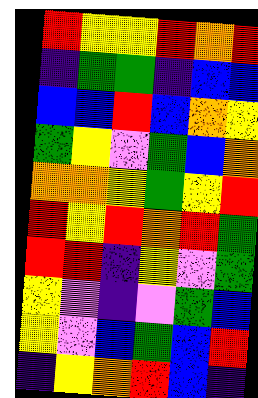[["red", "yellow", "yellow", "red", "orange", "red"], ["indigo", "green", "green", "indigo", "blue", "blue"], ["blue", "blue", "red", "blue", "orange", "yellow"], ["green", "yellow", "violet", "green", "blue", "orange"], ["orange", "orange", "yellow", "green", "yellow", "red"], ["red", "yellow", "red", "orange", "red", "green"], ["red", "red", "indigo", "yellow", "violet", "green"], ["yellow", "violet", "indigo", "violet", "green", "blue"], ["yellow", "violet", "blue", "green", "blue", "red"], ["indigo", "yellow", "orange", "red", "blue", "indigo"]]